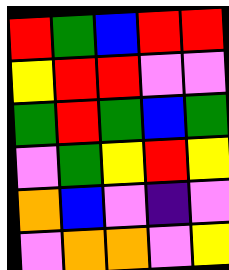[["red", "green", "blue", "red", "red"], ["yellow", "red", "red", "violet", "violet"], ["green", "red", "green", "blue", "green"], ["violet", "green", "yellow", "red", "yellow"], ["orange", "blue", "violet", "indigo", "violet"], ["violet", "orange", "orange", "violet", "yellow"]]